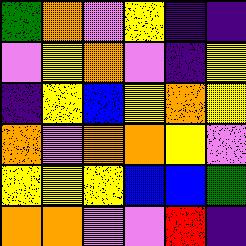[["green", "orange", "violet", "yellow", "indigo", "indigo"], ["violet", "yellow", "orange", "violet", "indigo", "yellow"], ["indigo", "yellow", "blue", "yellow", "orange", "yellow"], ["orange", "violet", "orange", "orange", "yellow", "violet"], ["yellow", "yellow", "yellow", "blue", "blue", "green"], ["orange", "orange", "violet", "violet", "red", "indigo"]]